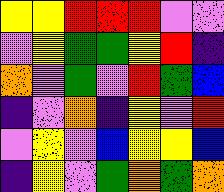[["yellow", "yellow", "red", "red", "red", "violet", "violet"], ["violet", "yellow", "green", "green", "yellow", "red", "indigo"], ["orange", "violet", "green", "violet", "red", "green", "blue"], ["indigo", "violet", "orange", "indigo", "yellow", "violet", "red"], ["violet", "yellow", "violet", "blue", "yellow", "yellow", "blue"], ["indigo", "yellow", "violet", "green", "orange", "green", "orange"]]